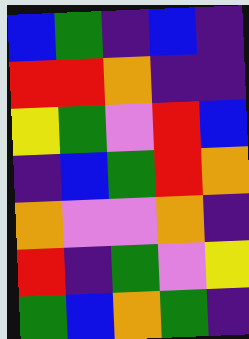[["blue", "green", "indigo", "blue", "indigo"], ["red", "red", "orange", "indigo", "indigo"], ["yellow", "green", "violet", "red", "blue"], ["indigo", "blue", "green", "red", "orange"], ["orange", "violet", "violet", "orange", "indigo"], ["red", "indigo", "green", "violet", "yellow"], ["green", "blue", "orange", "green", "indigo"]]